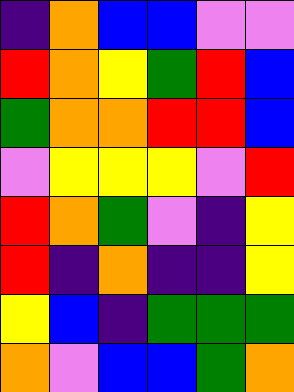[["indigo", "orange", "blue", "blue", "violet", "violet"], ["red", "orange", "yellow", "green", "red", "blue"], ["green", "orange", "orange", "red", "red", "blue"], ["violet", "yellow", "yellow", "yellow", "violet", "red"], ["red", "orange", "green", "violet", "indigo", "yellow"], ["red", "indigo", "orange", "indigo", "indigo", "yellow"], ["yellow", "blue", "indigo", "green", "green", "green"], ["orange", "violet", "blue", "blue", "green", "orange"]]